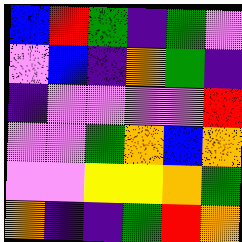[["blue", "red", "green", "indigo", "green", "violet"], ["violet", "blue", "indigo", "orange", "green", "indigo"], ["indigo", "violet", "violet", "violet", "violet", "red"], ["violet", "violet", "green", "orange", "blue", "orange"], ["violet", "violet", "yellow", "yellow", "orange", "green"], ["orange", "indigo", "indigo", "green", "red", "orange"]]